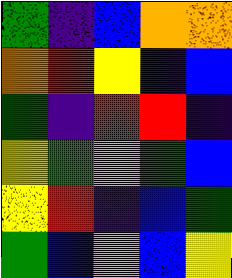[["green", "indigo", "blue", "orange", "orange"], ["orange", "red", "yellow", "indigo", "blue"], ["green", "indigo", "red", "red", "indigo"], ["yellow", "green", "violet", "green", "blue"], ["yellow", "red", "indigo", "blue", "green"], ["green", "blue", "violet", "blue", "yellow"]]